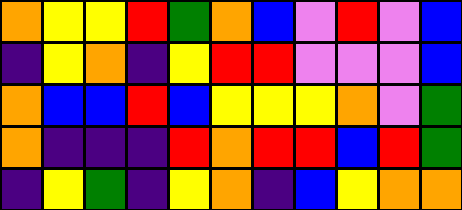[["orange", "yellow", "yellow", "red", "green", "orange", "blue", "violet", "red", "violet", "blue"], ["indigo", "yellow", "orange", "indigo", "yellow", "red", "red", "violet", "violet", "violet", "blue"], ["orange", "blue", "blue", "red", "blue", "yellow", "yellow", "yellow", "orange", "violet", "green"], ["orange", "indigo", "indigo", "indigo", "red", "orange", "red", "red", "blue", "red", "green"], ["indigo", "yellow", "green", "indigo", "yellow", "orange", "indigo", "blue", "yellow", "orange", "orange"]]